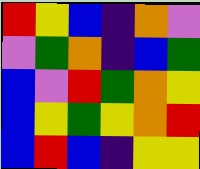[["red", "yellow", "blue", "indigo", "orange", "violet"], ["violet", "green", "orange", "indigo", "blue", "green"], ["blue", "violet", "red", "green", "orange", "yellow"], ["blue", "yellow", "green", "yellow", "orange", "red"], ["blue", "red", "blue", "indigo", "yellow", "yellow"]]